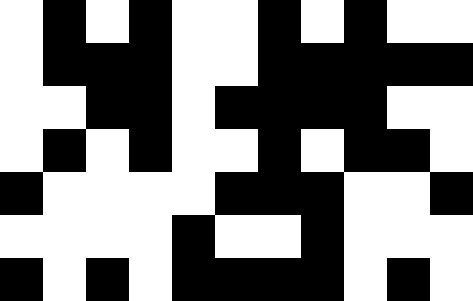[["white", "black", "white", "black", "white", "white", "black", "white", "black", "white", "white"], ["white", "black", "black", "black", "white", "white", "black", "black", "black", "black", "black"], ["white", "white", "black", "black", "white", "black", "black", "black", "black", "white", "white"], ["white", "black", "white", "black", "white", "white", "black", "white", "black", "black", "white"], ["black", "white", "white", "white", "white", "black", "black", "black", "white", "white", "black"], ["white", "white", "white", "white", "black", "white", "white", "black", "white", "white", "white"], ["black", "white", "black", "white", "black", "black", "black", "black", "white", "black", "white"]]